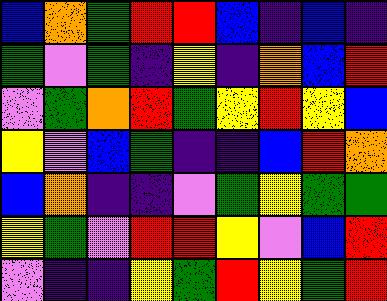[["blue", "orange", "green", "red", "red", "blue", "indigo", "blue", "indigo"], ["green", "violet", "green", "indigo", "yellow", "indigo", "orange", "blue", "red"], ["violet", "green", "orange", "red", "green", "yellow", "red", "yellow", "blue"], ["yellow", "violet", "blue", "green", "indigo", "indigo", "blue", "red", "orange"], ["blue", "orange", "indigo", "indigo", "violet", "green", "yellow", "green", "green"], ["yellow", "green", "violet", "red", "red", "yellow", "violet", "blue", "red"], ["violet", "indigo", "indigo", "yellow", "green", "red", "yellow", "green", "red"]]